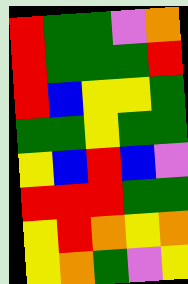[["red", "green", "green", "violet", "orange"], ["red", "green", "green", "green", "red"], ["red", "blue", "yellow", "yellow", "green"], ["green", "green", "yellow", "green", "green"], ["yellow", "blue", "red", "blue", "violet"], ["red", "red", "red", "green", "green"], ["yellow", "red", "orange", "yellow", "orange"], ["yellow", "orange", "green", "violet", "yellow"]]